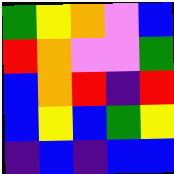[["green", "yellow", "orange", "violet", "blue"], ["red", "orange", "violet", "violet", "green"], ["blue", "orange", "red", "indigo", "red"], ["blue", "yellow", "blue", "green", "yellow"], ["indigo", "blue", "indigo", "blue", "blue"]]